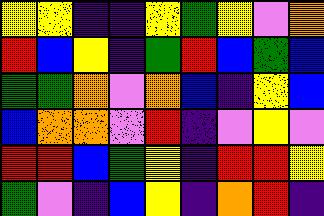[["yellow", "yellow", "indigo", "indigo", "yellow", "green", "yellow", "violet", "orange"], ["red", "blue", "yellow", "indigo", "green", "red", "blue", "green", "blue"], ["green", "green", "orange", "violet", "orange", "blue", "indigo", "yellow", "blue"], ["blue", "orange", "orange", "violet", "red", "indigo", "violet", "yellow", "violet"], ["red", "red", "blue", "green", "yellow", "indigo", "red", "red", "yellow"], ["green", "violet", "indigo", "blue", "yellow", "indigo", "orange", "red", "indigo"]]